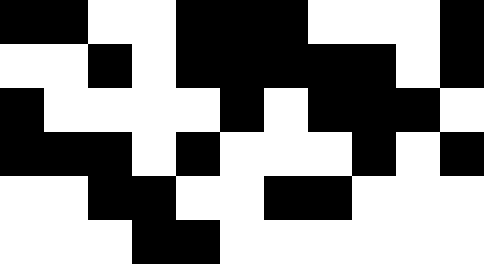[["black", "black", "white", "white", "black", "black", "black", "white", "white", "white", "black"], ["white", "white", "black", "white", "black", "black", "black", "black", "black", "white", "black"], ["black", "white", "white", "white", "white", "black", "white", "black", "black", "black", "white"], ["black", "black", "black", "white", "black", "white", "white", "white", "black", "white", "black"], ["white", "white", "black", "black", "white", "white", "black", "black", "white", "white", "white"], ["white", "white", "white", "black", "black", "white", "white", "white", "white", "white", "white"]]